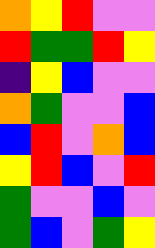[["orange", "yellow", "red", "violet", "violet"], ["red", "green", "green", "red", "yellow"], ["indigo", "yellow", "blue", "violet", "violet"], ["orange", "green", "violet", "violet", "blue"], ["blue", "red", "violet", "orange", "blue"], ["yellow", "red", "blue", "violet", "red"], ["green", "violet", "violet", "blue", "violet"], ["green", "blue", "violet", "green", "yellow"]]